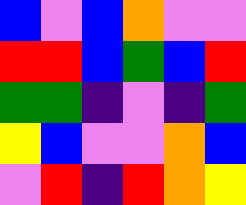[["blue", "violet", "blue", "orange", "violet", "violet"], ["red", "red", "blue", "green", "blue", "red"], ["green", "green", "indigo", "violet", "indigo", "green"], ["yellow", "blue", "violet", "violet", "orange", "blue"], ["violet", "red", "indigo", "red", "orange", "yellow"]]